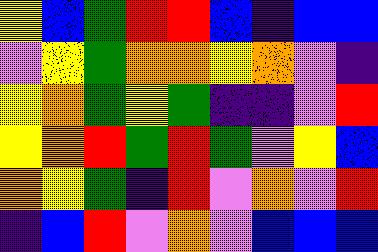[["yellow", "blue", "green", "red", "red", "blue", "indigo", "blue", "blue"], ["violet", "yellow", "green", "orange", "orange", "yellow", "orange", "violet", "indigo"], ["yellow", "orange", "green", "yellow", "green", "indigo", "indigo", "violet", "red"], ["yellow", "orange", "red", "green", "red", "green", "violet", "yellow", "blue"], ["orange", "yellow", "green", "indigo", "red", "violet", "orange", "violet", "red"], ["indigo", "blue", "red", "violet", "orange", "violet", "blue", "blue", "blue"]]